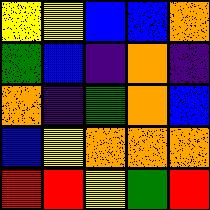[["yellow", "yellow", "blue", "blue", "orange"], ["green", "blue", "indigo", "orange", "indigo"], ["orange", "indigo", "green", "orange", "blue"], ["blue", "yellow", "orange", "orange", "orange"], ["red", "red", "yellow", "green", "red"]]